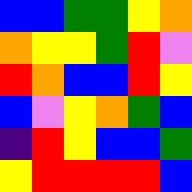[["blue", "blue", "green", "green", "yellow", "orange"], ["orange", "yellow", "yellow", "green", "red", "violet"], ["red", "orange", "blue", "blue", "red", "yellow"], ["blue", "violet", "yellow", "orange", "green", "blue"], ["indigo", "red", "yellow", "blue", "blue", "green"], ["yellow", "red", "red", "red", "red", "blue"]]